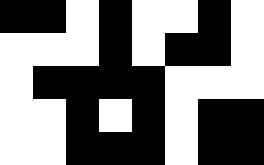[["black", "black", "white", "black", "white", "white", "black", "white"], ["white", "white", "white", "black", "white", "black", "black", "white"], ["white", "black", "black", "black", "black", "white", "white", "white"], ["white", "white", "black", "white", "black", "white", "black", "black"], ["white", "white", "black", "black", "black", "white", "black", "black"]]